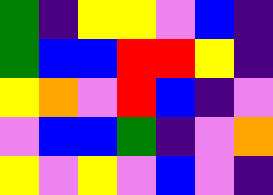[["green", "indigo", "yellow", "yellow", "violet", "blue", "indigo"], ["green", "blue", "blue", "red", "red", "yellow", "indigo"], ["yellow", "orange", "violet", "red", "blue", "indigo", "violet"], ["violet", "blue", "blue", "green", "indigo", "violet", "orange"], ["yellow", "violet", "yellow", "violet", "blue", "violet", "indigo"]]